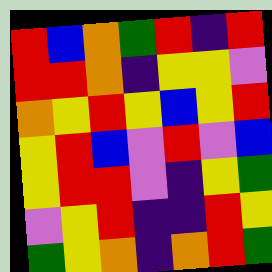[["red", "blue", "orange", "green", "red", "indigo", "red"], ["red", "red", "orange", "indigo", "yellow", "yellow", "violet"], ["orange", "yellow", "red", "yellow", "blue", "yellow", "red"], ["yellow", "red", "blue", "violet", "red", "violet", "blue"], ["yellow", "red", "red", "violet", "indigo", "yellow", "green"], ["violet", "yellow", "red", "indigo", "indigo", "red", "yellow"], ["green", "yellow", "orange", "indigo", "orange", "red", "green"]]